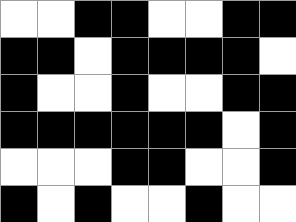[["white", "white", "black", "black", "white", "white", "black", "black"], ["black", "black", "white", "black", "black", "black", "black", "white"], ["black", "white", "white", "black", "white", "white", "black", "black"], ["black", "black", "black", "black", "black", "black", "white", "black"], ["white", "white", "white", "black", "black", "white", "white", "black"], ["black", "white", "black", "white", "white", "black", "white", "white"]]